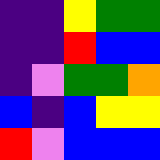[["indigo", "indigo", "yellow", "green", "green"], ["indigo", "indigo", "red", "blue", "blue"], ["indigo", "violet", "green", "green", "orange"], ["blue", "indigo", "blue", "yellow", "yellow"], ["red", "violet", "blue", "blue", "blue"]]